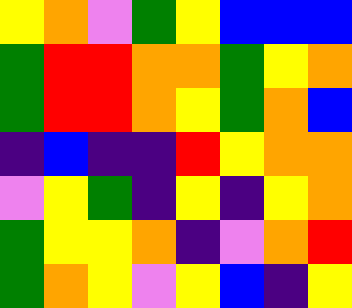[["yellow", "orange", "violet", "green", "yellow", "blue", "blue", "blue"], ["green", "red", "red", "orange", "orange", "green", "yellow", "orange"], ["green", "red", "red", "orange", "yellow", "green", "orange", "blue"], ["indigo", "blue", "indigo", "indigo", "red", "yellow", "orange", "orange"], ["violet", "yellow", "green", "indigo", "yellow", "indigo", "yellow", "orange"], ["green", "yellow", "yellow", "orange", "indigo", "violet", "orange", "red"], ["green", "orange", "yellow", "violet", "yellow", "blue", "indigo", "yellow"]]